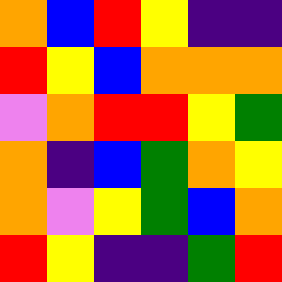[["orange", "blue", "red", "yellow", "indigo", "indigo"], ["red", "yellow", "blue", "orange", "orange", "orange"], ["violet", "orange", "red", "red", "yellow", "green"], ["orange", "indigo", "blue", "green", "orange", "yellow"], ["orange", "violet", "yellow", "green", "blue", "orange"], ["red", "yellow", "indigo", "indigo", "green", "red"]]